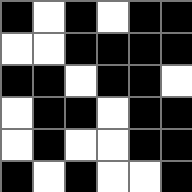[["black", "white", "black", "white", "black", "black"], ["white", "white", "black", "black", "black", "black"], ["black", "black", "white", "black", "black", "white"], ["white", "black", "black", "white", "black", "black"], ["white", "black", "white", "white", "black", "black"], ["black", "white", "black", "white", "white", "black"]]